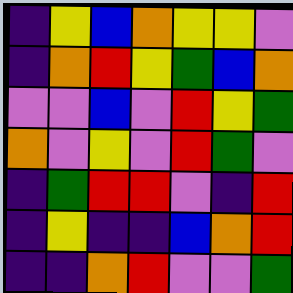[["indigo", "yellow", "blue", "orange", "yellow", "yellow", "violet"], ["indigo", "orange", "red", "yellow", "green", "blue", "orange"], ["violet", "violet", "blue", "violet", "red", "yellow", "green"], ["orange", "violet", "yellow", "violet", "red", "green", "violet"], ["indigo", "green", "red", "red", "violet", "indigo", "red"], ["indigo", "yellow", "indigo", "indigo", "blue", "orange", "red"], ["indigo", "indigo", "orange", "red", "violet", "violet", "green"]]